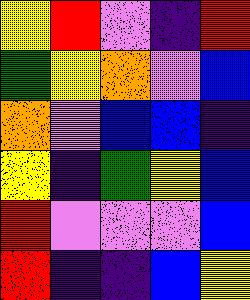[["yellow", "red", "violet", "indigo", "red"], ["green", "yellow", "orange", "violet", "blue"], ["orange", "violet", "blue", "blue", "indigo"], ["yellow", "indigo", "green", "yellow", "blue"], ["red", "violet", "violet", "violet", "blue"], ["red", "indigo", "indigo", "blue", "yellow"]]